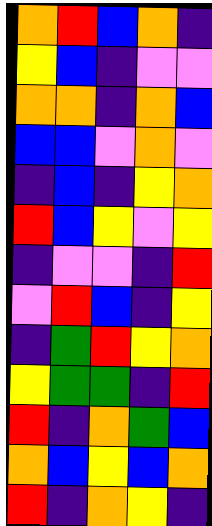[["orange", "red", "blue", "orange", "indigo"], ["yellow", "blue", "indigo", "violet", "violet"], ["orange", "orange", "indigo", "orange", "blue"], ["blue", "blue", "violet", "orange", "violet"], ["indigo", "blue", "indigo", "yellow", "orange"], ["red", "blue", "yellow", "violet", "yellow"], ["indigo", "violet", "violet", "indigo", "red"], ["violet", "red", "blue", "indigo", "yellow"], ["indigo", "green", "red", "yellow", "orange"], ["yellow", "green", "green", "indigo", "red"], ["red", "indigo", "orange", "green", "blue"], ["orange", "blue", "yellow", "blue", "orange"], ["red", "indigo", "orange", "yellow", "indigo"]]